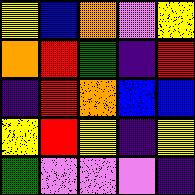[["yellow", "blue", "orange", "violet", "yellow"], ["orange", "red", "green", "indigo", "red"], ["indigo", "red", "orange", "blue", "blue"], ["yellow", "red", "yellow", "indigo", "yellow"], ["green", "violet", "violet", "violet", "indigo"]]